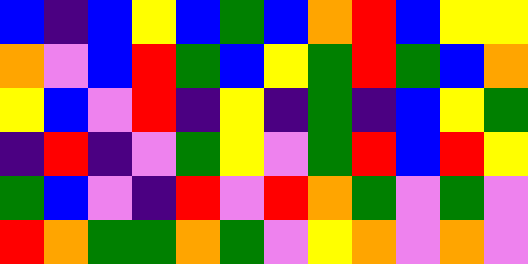[["blue", "indigo", "blue", "yellow", "blue", "green", "blue", "orange", "red", "blue", "yellow", "yellow"], ["orange", "violet", "blue", "red", "green", "blue", "yellow", "green", "red", "green", "blue", "orange"], ["yellow", "blue", "violet", "red", "indigo", "yellow", "indigo", "green", "indigo", "blue", "yellow", "green"], ["indigo", "red", "indigo", "violet", "green", "yellow", "violet", "green", "red", "blue", "red", "yellow"], ["green", "blue", "violet", "indigo", "red", "violet", "red", "orange", "green", "violet", "green", "violet"], ["red", "orange", "green", "green", "orange", "green", "violet", "yellow", "orange", "violet", "orange", "violet"]]